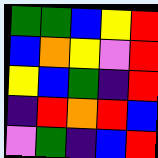[["green", "green", "blue", "yellow", "red"], ["blue", "orange", "yellow", "violet", "red"], ["yellow", "blue", "green", "indigo", "red"], ["indigo", "red", "orange", "red", "blue"], ["violet", "green", "indigo", "blue", "red"]]